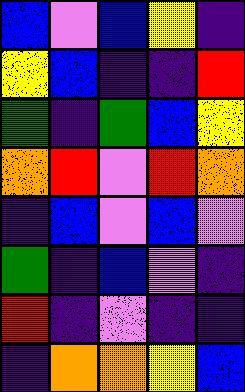[["blue", "violet", "blue", "yellow", "indigo"], ["yellow", "blue", "indigo", "indigo", "red"], ["green", "indigo", "green", "blue", "yellow"], ["orange", "red", "violet", "red", "orange"], ["indigo", "blue", "violet", "blue", "violet"], ["green", "indigo", "blue", "violet", "indigo"], ["red", "indigo", "violet", "indigo", "indigo"], ["indigo", "orange", "orange", "yellow", "blue"]]